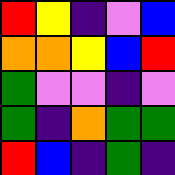[["red", "yellow", "indigo", "violet", "blue"], ["orange", "orange", "yellow", "blue", "red"], ["green", "violet", "violet", "indigo", "violet"], ["green", "indigo", "orange", "green", "green"], ["red", "blue", "indigo", "green", "indigo"]]